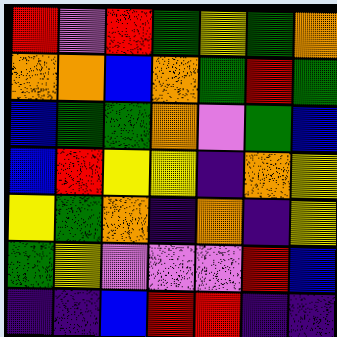[["red", "violet", "red", "green", "yellow", "green", "orange"], ["orange", "orange", "blue", "orange", "green", "red", "green"], ["blue", "green", "green", "orange", "violet", "green", "blue"], ["blue", "red", "yellow", "yellow", "indigo", "orange", "yellow"], ["yellow", "green", "orange", "indigo", "orange", "indigo", "yellow"], ["green", "yellow", "violet", "violet", "violet", "red", "blue"], ["indigo", "indigo", "blue", "red", "red", "indigo", "indigo"]]